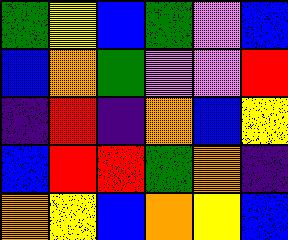[["green", "yellow", "blue", "green", "violet", "blue"], ["blue", "orange", "green", "violet", "violet", "red"], ["indigo", "red", "indigo", "orange", "blue", "yellow"], ["blue", "red", "red", "green", "orange", "indigo"], ["orange", "yellow", "blue", "orange", "yellow", "blue"]]